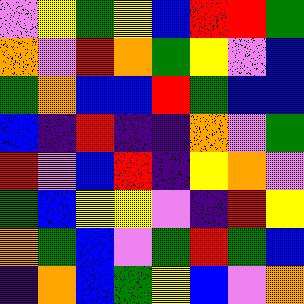[["violet", "yellow", "green", "yellow", "blue", "red", "red", "green"], ["orange", "violet", "red", "orange", "green", "yellow", "violet", "blue"], ["green", "orange", "blue", "blue", "red", "green", "blue", "blue"], ["blue", "indigo", "red", "indigo", "indigo", "orange", "violet", "green"], ["red", "violet", "blue", "red", "indigo", "yellow", "orange", "violet"], ["green", "blue", "yellow", "yellow", "violet", "indigo", "red", "yellow"], ["orange", "green", "blue", "violet", "green", "red", "green", "blue"], ["indigo", "orange", "blue", "green", "yellow", "blue", "violet", "orange"]]